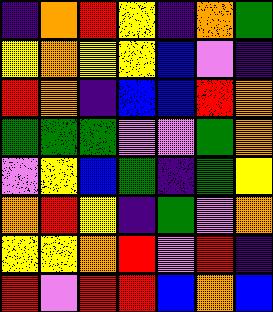[["indigo", "orange", "red", "yellow", "indigo", "orange", "green"], ["yellow", "orange", "yellow", "yellow", "blue", "violet", "indigo"], ["red", "orange", "indigo", "blue", "blue", "red", "orange"], ["green", "green", "green", "violet", "violet", "green", "orange"], ["violet", "yellow", "blue", "green", "indigo", "green", "yellow"], ["orange", "red", "yellow", "indigo", "green", "violet", "orange"], ["yellow", "yellow", "orange", "red", "violet", "red", "indigo"], ["red", "violet", "red", "red", "blue", "orange", "blue"]]